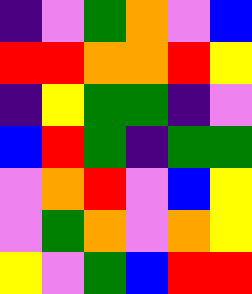[["indigo", "violet", "green", "orange", "violet", "blue"], ["red", "red", "orange", "orange", "red", "yellow"], ["indigo", "yellow", "green", "green", "indigo", "violet"], ["blue", "red", "green", "indigo", "green", "green"], ["violet", "orange", "red", "violet", "blue", "yellow"], ["violet", "green", "orange", "violet", "orange", "yellow"], ["yellow", "violet", "green", "blue", "red", "red"]]